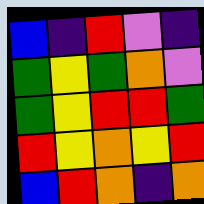[["blue", "indigo", "red", "violet", "indigo"], ["green", "yellow", "green", "orange", "violet"], ["green", "yellow", "red", "red", "green"], ["red", "yellow", "orange", "yellow", "red"], ["blue", "red", "orange", "indigo", "orange"]]